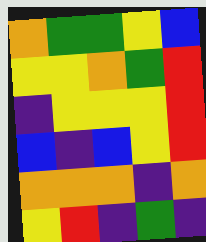[["orange", "green", "green", "yellow", "blue"], ["yellow", "yellow", "orange", "green", "red"], ["indigo", "yellow", "yellow", "yellow", "red"], ["blue", "indigo", "blue", "yellow", "red"], ["orange", "orange", "orange", "indigo", "orange"], ["yellow", "red", "indigo", "green", "indigo"]]